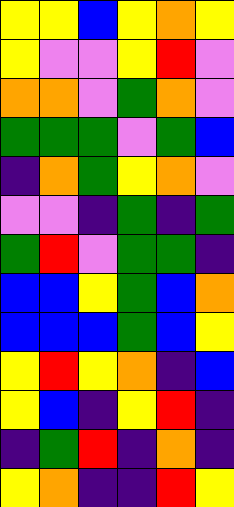[["yellow", "yellow", "blue", "yellow", "orange", "yellow"], ["yellow", "violet", "violet", "yellow", "red", "violet"], ["orange", "orange", "violet", "green", "orange", "violet"], ["green", "green", "green", "violet", "green", "blue"], ["indigo", "orange", "green", "yellow", "orange", "violet"], ["violet", "violet", "indigo", "green", "indigo", "green"], ["green", "red", "violet", "green", "green", "indigo"], ["blue", "blue", "yellow", "green", "blue", "orange"], ["blue", "blue", "blue", "green", "blue", "yellow"], ["yellow", "red", "yellow", "orange", "indigo", "blue"], ["yellow", "blue", "indigo", "yellow", "red", "indigo"], ["indigo", "green", "red", "indigo", "orange", "indigo"], ["yellow", "orange", "indigo", "indigo", "red", "yellow"]]